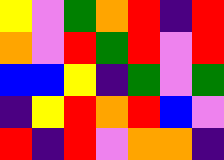[["yellow", "violet", "green", "orange", "red", "indigo", "red"], ["orange", "violet", "red", "green", "red", "violet", "red"], ["blue", "blue", "yellow", "indigo", "green", "violet", "green"], ["indigo", "yellow", "red", "orange", "red", "blue", "violet"], ["red", "indigo", "red", "violet", "orange", "orange", "indigo"]]